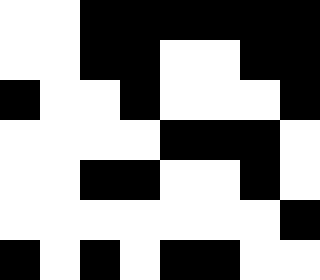[["white", "white", "black", "black", "black", "black", "black", "black"], ["white", "white", "black", "black", "white", "white", "black", "black"], ["black", "white", "white", "black", "white", "white", "white", "black"], ["white", "white", "white", "white", "black", "black", "black", "white"], ["white", "white", "black", "black", "white", "white", "black", "white"], ["white", "white", "white", "white", "white", "white", "white", "black"], ["black", "white", "black", "white", "black", "black", "white", "white"]]